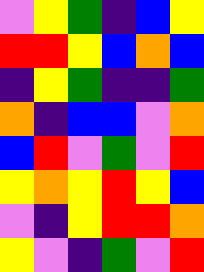[["violet", "yellow", "green", "indigo", "blue", "yellow"], ["red", "red", "yellow", "blue", "orange", "blue"], ["indigo", "yellow", "green", "indigo", "indigo", "green"], ["orange", "indigo", "blue", "blue", "violet", "orange"], ["blue", "red", "violet", "green", "violet", "red"], ["yellow", "orange", "yellow", "red", "yellow", "blue"], ["violet", "indigo", "yellow", "red", "red", "orange"], ["yellow", "violet", "indigo", "green", "violet", "red"]]